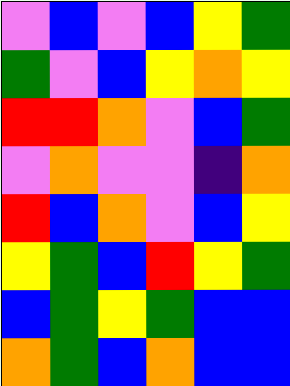[["violet", "blue", "violet", "blue", "yellow", "green"], ["green", "violet", "blue", "yellow", "orange", "yellow"], ["red", "red", "orange", "violet", "blue", "green"], ["violet", "orange", "violet", "violet", "indigo", "orange"], ["red", "blue", "orange", "violet", "blue", "yellow"], ["yellow", "green", "blue", "red", "yellow", "green"], ["blue", "green", "yellow", "green", "blue", "blue"], ["orange", "green", "blue", "orange", "blue", "blue"]]